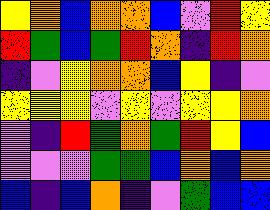[["yellow", "orange", "blue", "orange", "orange", "blue", "violet", "red", "yellow"], ["red", "green", "blue", "green", "red", "orange", "indigo", "red", "orange"], ["indigo", "violet", "yellow", "orange", "orange", "blue", "yellow", "indigo", "violet"], ["yellow", "yellow", "yellow", "violet", "yellow", "violet", "yellow", "yellow", "orange"], ["violet", "indigo", "red", "green", "orange", "green", "red", "yellow", "blue"], ["violet", "violet", "violet", "green", "green", "blue", "orange", "blue", "orange"], ["blue", "indigo", "blue", "orange", "indigo", "violet", "green", "blue", "blue"]]